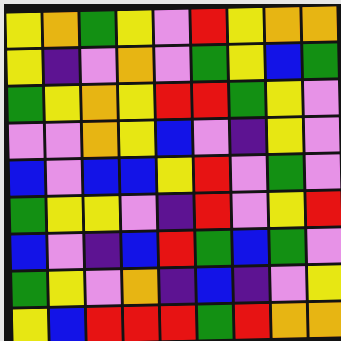[["yellow", "orange", "green", "yellow", "violet", "red", "yellow", "orange", "orange"], ["yellow", "indigo", "violet", "orange", "violet", "green", "yellow", "blue", "green"], ["green", "yellow", "orange", "yellow", "red", "red", "green", "yellow", "violet"], ["violet", "violet", "orange", "yellow", "blue", "violet", "indigo", "yellow", "violet"], ["blue", "violet", "blue", "blue", "yellow", "red", "violet", "green", "violet"], ["green", "yellow", "yellow", "violet", "indigo", "red", "violet", "yellow", "red"], ["blue", "violet", "indigo", "blue", "red", "green", "blue", "green", "violet"], ["green", "yellow", "violet", "orange", "indigo", "blue", "indigo", "violet", "yellow"], ["yellow", "blue", "red", "red", "red", "green", "red", "orange", "orange"]]